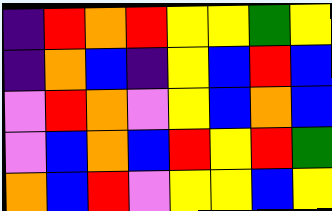[["indigo", "red", "orange", "red", "yellow", "yellow", "green", "yellow"], ["indigo", "orange", "blue", "indigo", "yellow", "blue", "red", "blue"], ["violet", "red", "orange", "violet", "yellow", "blue", "orange", "blue"], ["violet", "blue", "orange", "blue", "red", "yellow", "red", "green"], ["orange", "blue", "red", "violet", "yellow", "yellow", "blue", "yellow"]]